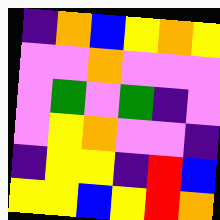[["indigo", "orange", "blue", "yellow", "orange", "yellow"], ["violet", "violet", "orange", "violet", "violet", "violet"], ["violet", "green", "violet", "green", "indigo", "violet"], ["violet", "yellow", "orange", "violet", "violet", "indigo"], ["indigo", "yellow", "yellow", "indigo", "red", "blue"], ["yellow", "yellow", "blue", "yellow", "red", "orange"]]